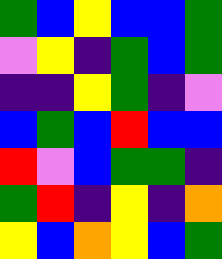[["green", "blue", "yellow", "blue", "blue", "green"], ["violet", "yellow", "indigo", "green", "blue", "green"], ["indigo", "indigo", "yellow", "green", "indigo", "violet"], ["blue", "green", "blue", "red", "blue", "blue"], ["red", "violet", "blue", "green", "green", "indigo"], ["green", "red", "indigo", "yellow", "indigo", "orange"], ["yellow", "blue", "orange", "yellow", "blue", "green"]]